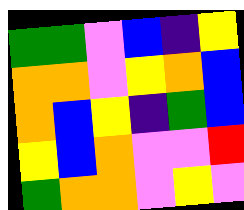[["green", "green", "violet", "blue", "indigo", "yellow"], ["orange", "orange", "violet", "yellow", "orange", "blue"], ["orange", "blue", "yellow", "indigo", "green", "blue"], ["yellow", "blue", "orange", "violet", "violet", "red"], ["green", "orange", "orange", "violet", "yellow", "violet"]]